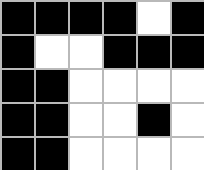[["black", "black", "black", "black", "white", "black"], ["black", "white", "white", "black", "black", "black"], ["black", "black", "white", "white", "white", "white"], ["black", "black", "white", "white", "black", "white"], ["black", "black", "white", "white", "white", "white"]]